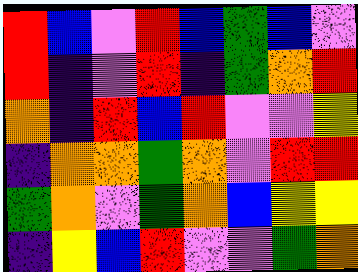[["red", "blue", "violet", "red", "blue", "green", "blue", "violet"], ["red", "indigo", "violet", "red", "indigo", "green", "orange", "red"], ["orange", "indigo", "red", "blue", "red", "violet", "violet", "yellow"], ["indigo", "orange", "orange", "green", "orange", "violet", "red", "red"], ["green", "orange", "violet", "green", "orange", "blue", "yellow", "yellow"], ["indigo", "yellow", "blue", "red", "violet", "violet", "green", "orange"]]